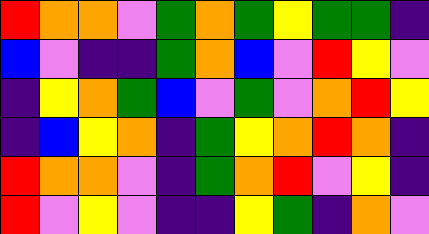[["red", "orange", "orange", "violet", "green", "orange", "green", "yellow", "green", "green", "indigo"], ["blue", "violet", "indigo", "indigo", "green", "orange", "blue", "violet", "red", "yellow", "violet"], ["indigo", "yellow", "orange", "green", "blue", "violet", "green", "violet", "orange", "red", "yellow"], ["indigo", "blue", "yellow", "orange", "indigo", "green", "yellow", "orange", "red", "orange", "indigo"], ["red", "orange", "orange", "violet", "indigo", "green", "orange", "red", "violet", "yellow", "indigo"], ["red", "violet", "yellow", "violet", "indigo", "indigo", "yellow", "green", "indigo", "orange", "violet"]]